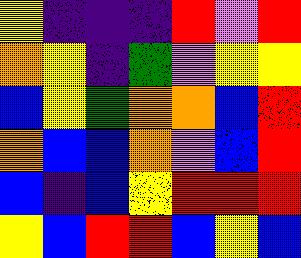[["yellow", "indigo", "indigo", "indigo", "red", "violet", "red"], ["orange", "yellow", "indigo", "green", "violet", "yellow", "yellow"], ["blue", "yellow", "green", "orange", "orange", "blue", "red"], ["orange", "blue", "blue", "orange", "violet", "blue", "red"], ["blue", "indigo", "blue", "yellow", "red", "red", "red"], ["yellow", "blue", "red", "red", "blue", "yellow", "blue"]]